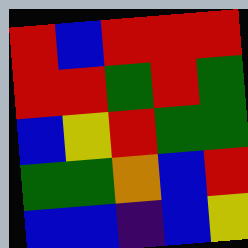[["red", "blue", "red", "red", "red"], ["red", "red", "green", "red", "green"], ["blue", "yellow", "red", "green", "green"], ["green", "green", "orange", "blue", "red"], ["blue", "blue", "indigo", "blue", "yellow"]]